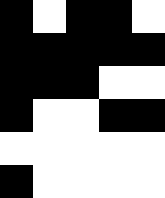[["black", "white", "black", "black", "white"], ["black", "black", "black", "black", "black"], ["black", "black", "black", "white", "white"], ["black", "white", "white", "black", "black"], ["white", "white", "white", "white", "white"], ["black", "white", "white", "white", "white"]]